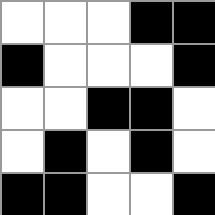[["white", "white", "white", "black", "black"], ["black", "white", "white", "white", "black"], ["white", "white", "black", "black", "white"], ["white", "black", "white", "black", "white"], ["black", "black", "white", "white", "black"]]